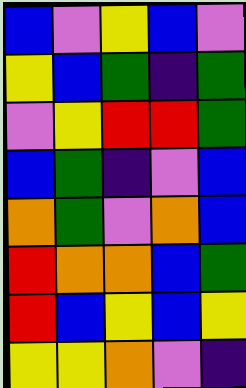[["blue", "violet", "yellow", "blue", "violet"], ["yellow", "blue", "green", "indigo", "green"], ["violet", "yellow", "red", "red", "green"], ["blue", "green", "indigo", "violet", "blue"], ["orange", "green", "violet", "orange", "blue"], ["red", "orange", "orange", "blue", "green"], ["red", "blue", "yellow", "blue", "yellow"], ["yellow", "yellow", "orange", "violet", "indigo"]]